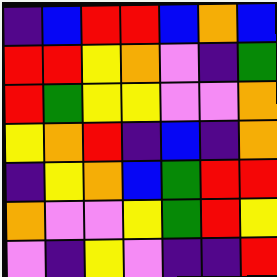[["indigo", "blue", "red", "red", "blue", "orange", "blue"], ["red", "red", "yellow", "orange", "violet", "indigo", "green"], ["red", "green", "yellow", "yellow", "violet", "violet", "orange"], ["yellow", "orange", "red", "indigo", "blue", "indigo", "orange"], ["indigo", "yellow", "orange", "blue", "green", "red", "red"], ["orange", "violet", "violet", "yellow", "green", "red", "yellow"], ["violet", "indigo", "yellow", "violet", "indigo", "indigo", "red"]]